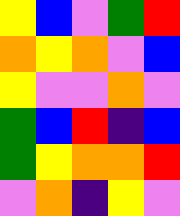[["yellow", "blue", "violet", "green", "red"], ["orange", "yellow", "orange", "violet", "blue"], ["yellow", "violet", "violet", "orange", "violet"], ["green", "blue", "red", "indigo", "blue"], ["green", "yellow", "orange", "orange", "red"], ["violet", "orange", "indigo", "yellow", "violet"]]